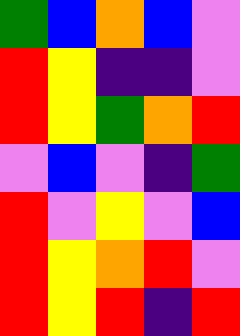[["green", "blue", "orange", "blue", "violet"], ["red", "yellow", "indigo", "indigo", "violet"], ["red", "yellow", "green", "orange", "red"], ["violet", "blue", "violet", "indigo", "green"], ["red", "violet", "yellow", "violet", "blue"], ["red", "yellow", "orange", "red", "violet"], ["red", "yellow", "red", "indigo", "red"]]